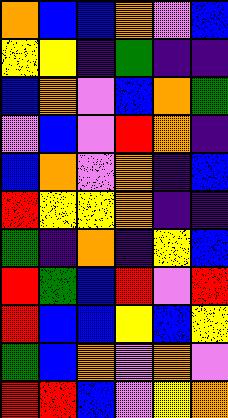[["orange", "blue", "blue", "orange", "violet", "blue"], ["yellow", "yellow", "indigo", "green", "indigo", "indigo"], ["blue", "orange", "violet", "blue", "orange", "green"], ["violet", "blue", "violet", "red", "orange", "indigo"], ["blue", "orange", "violet", "orange", "indigo", "blue"], ["red", "yellow", "yellow", "orange", "indigo", "indigo"], ["green", "indigo", "orange", "indigo", "yellow", "blue"], ["red", "green", "blue", "red", "violet", "red"], ["red", "blue", "blue", "yellow", "blue", "yellow"], ["green", "blue", "orange", "violet", "orange", "violet"], ["red", "red", "blue", "violet", "yellow", "orange"]]